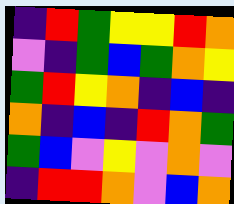[["indigo", "red", "green", "yellow", "yellow", "red", "orange"], ["violet", "indigo", "green", "blue", "green", "orange", "yellow"], ["green", "red", "yellow", "orange", "indigo", "blue", "indigo"], ["orange", "indigo", "blue", "indigo", "red", "orange", "green"], ["green", "blue", "violet", "yellow", "violet", "orange", "violet"], ["indigo", "red", "red", "orange", "violet", "blue", "orange"]]